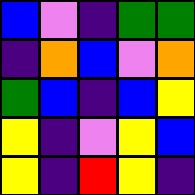[["blue", "violet", "indigo", "green", "green"], ["indigo", "orange", "blue", "violet", "orange"], ["green", "blue", "indigo", "blue", "yellow"], ["yellow", "indigo", "violet", "yellow", "blue"], ["yellow", "indigo", "red", "yellow", "indigo"]]